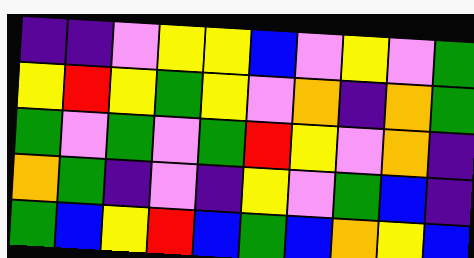[["indigo", "indigo", "violet", "yellow", "yellow", "blue", "violet", "yellow", "violet", "green"], ["yellow", "red", "yellow", "green", "yellow", "violet", "orange", "indigo", "orange", "green"], ["green", "violet", "green", "violet", "green", "red", "yellow", "violet", "orange", "indigo"], ["orange", "green", "indigo", "violet", "indigo", "yellow", "violet", "green", "blue", "indigo"], ["green", "blue", "yellow", "red", "blue", "green", "blue", "orange", "yellow", "blue"]]